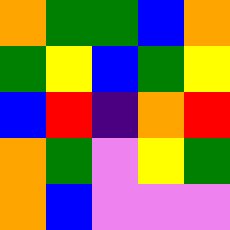[["orange", "green", "green", "blue", "orange"], ["green", "yellow", "blue", "green", "yellow"], ["blue", "red", "indigo", "orange", "red"], ["orange", "green", "violet", "yellow", "green"], ["orange", "blue", "violet", "violet", "violet"]]